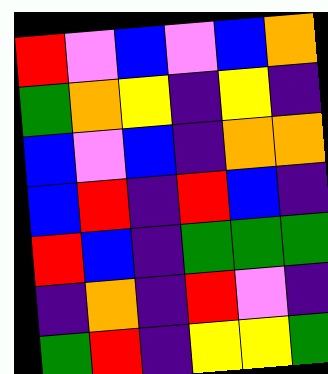[["red", "violet", "blue", "violet", "blue", "orange"], ["green", "orange", "yellow", "indigo", "yellow", "indigo"], ["blue", "violet", "blue", "indigo", "orange", "orange"], ["blue", "red", "indigo", "red", "blue", "indigo"], ["red", "blue", "indigo", "green", "green", "green"], ["indigo", "orange", "indigo", "red", "violet", "indigo"], ["green", "red", "indigo", "yellow", "yellow", "green"]]